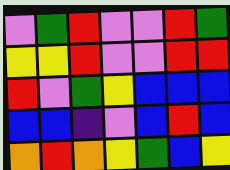[["violet", "green", "red", "violet", "violet", "red", "green"], ["yellow", "yellow", "red", "violet", "violet", "red", "red"], ["red", "violet", "green", "yellow", "blue", "blue", "blue"], ["blue", "blue", "indigo", "violet", "blue", "red", "blue"], ["orange", "red", "orange", "yellow", "green", "blue", "yellow"]]